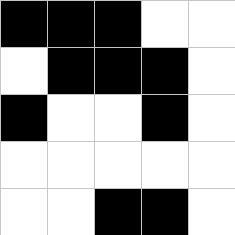[["black", "black", "black", "white", "white"], ["white", "black", "black", "black", "white"], ["black", "white", "white", "black", "white"], ["white", "white", "white", "white", "white"], ["white", "white", "black", "black", "white"]]